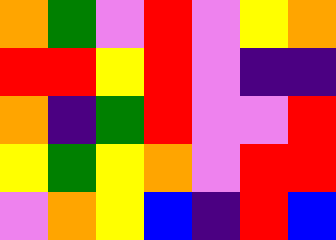[["orange", "green", "violet", "red", "violet", "yellow", "orange"], ["red", "red", "yellow", "red", "violet", "indigo", "indigo"], ["orange", "indigo", "green", "red", "violet", "violet", "red"], ["yellow", "green", "yellow", "orange", "violet", "red", "red"], ["violet", "orange", "yellow", "blue", "indigo", "red", "blue"]]